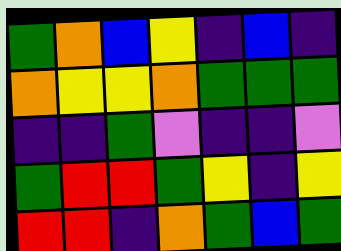[["green", "orange", "blue", "yellow", "indigo", "blue", "indigo"], ["orange", "yellow", "yellow", "orange", "green", "green", "green"], ["indigo", "indigo", "green", "violet", "indigo", "indigo", "violet"], ["green", "red", "red", "green", "yellow", "indigo", "yellow"], ["red", "red", "indigo", "orange", "green", "blue", "green"]]